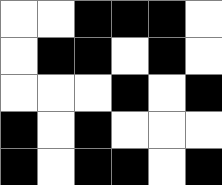[["white", "white", "black", "black", "black", "white"], ["white", "black", "black", "white", "black", "white"], ["white", "white", "white", "black", "white", "black"], ["black", "white", "black", "white", "white", "white"], ["black", "white", "black", "black", "white", "black"]]